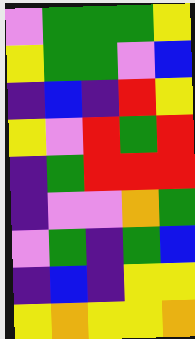[["violet", "green", "green", "green", "yellow"], ["yellow", "green", "green", "violet", "blue"], ["indigo", "blue", "indigo", "red", "yellow"], ["yellow", "violet", "red", "green", "red"], ["indigo", "green", "red", "red", "red"], ["indigo", "violet", "violet", "orange", "green"], ["violet", "green", "indigo", "green", "blue"], ["indigo", "blue", "indigo", "yellow", "yellow"], ["yellow", "orange", "yellow", "yellow", "orange"]]